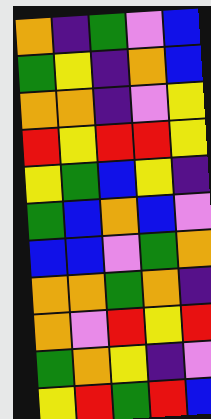[["orange", "indigo", "green", "violet", "blue"], ["green", "yellow", "indigo", "orange", "blue"], ["orange", "orange", "indigo", "violet", "yellow"], ["red", "yellow", "red", "red", "yellow"], ["yellow", "green", "blue", "yellow", "indigo"], ["green", "blue", "orange", "blue", "violet"], ["blue", "blue", "violet", "green", "orange"], ["orange", "orange", "green", "orange", "indigo"], ["orange", "violet", "red", "yellow", "red"], ["green", "orange", "yellow", "indigo", "violet"], ["yellow", "red", "green", "red", "blue"]]